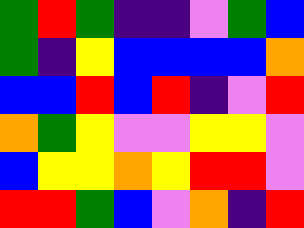[["green", "red", "green", "indigo", "indigo", "violet", "green", "blue"], ["green", "indigo", "yellow", "blue", "blue", "blue", "blue", "orange"], ["blue", "blue", "red", "blue", "red", "indigo", "violet", "red"], ["orange", "green", "yellow", "violet", "violet", "yellow", "yellow", "violet"], ["blue", "yellow", "yellow", "orange", "yellow", "red", "red", "violet"], ["red", "red", "green", "blue", "violet", "orange", "indigo", "red"]]